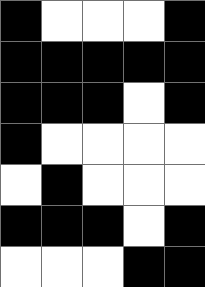[["black", "white", "white", "white", "black"], ["black", "black", "black", "black", "black"], ["black", "black", "black", "white", "black"], ["black", "white", "white", "white", "white"], ["white", "black", "white", "white", "white"], ["black", "black", "black", "white", "black"], ["white", "white", "white", "black", "black"]]